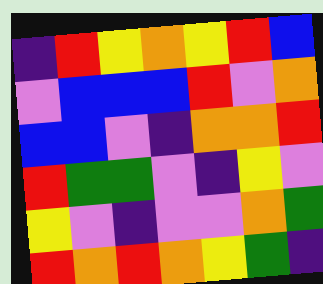[["indigo", "red", "yellow", "orange", "yellow", "red", "blue"], ["violet", "blue", "blue", "blue", "red", "violet", "orange"], ["blue", "blue", "violet", "indigo", "orange", "orange", "red"], ["red", "green", "green", "violet", "indigo", "yellow", "violet"], ["yellow", "violet", "indigo", "violet", "violet", "orange", "green"], ["red", "orange", "red", "orange", "yellow", "green", "indigo"]]